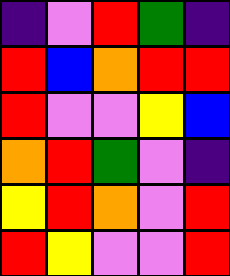[["indigo", "violet", "red", "green", "indigo"], ["red", "blue", "orange", "red", "red"], ["red", "violet", "violet", "yellow", "blue"], ["orange", "red", "green", "violet", "indigo"], ["yellow", "red", "orange", "violet", "red"], ["red", "yellow", "violet", "violet", "red"]]